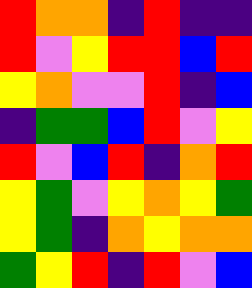[["red", "orange", "orange", "indigo", "red", "indigo", "indigo"], ["red", "violet", "yellow", "red", "red", "blue", "red"], ["yellow", "orange", "violet", "violet", "red", "indigo", "blue"], ["indigo", "green", "green", "blue", "red", "violet", "yellow"], ["red", "violet", "blue", "red", "indigo", "orange", "red"], ["yellow", "green", "violet", "yellow", "orange", "yellow", "green"], ["yellow", "green", "indigo", "orange", "yellow", "orange", "orange"], ["green", "yellow", "red", "indigo", "red", "violet", "blue"]]